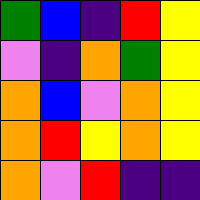[["green", "blue", "indigo", "red", "yellow"], ["violet", "indigo", "orange", "green", "yellow"], ["orange", "blue", "violet", "orange", "yellow"], ["orange", "red", "yellow", "orange", "yellow"], ["orange", "violet", "red", "indigo", "indigo"]]